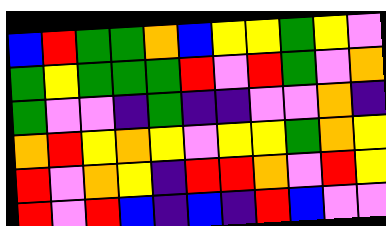[["blue", "red", "green", "green", "orange", "blue", "yellow", "yellow", "green", "yellow", "violet"], ["green", "yellow", "green", "green", "green", "red", "violet", "red", "green", "violet", "orange"], ["green", "violet", "violet", "indigo", "green", "indigo", "indigo", "violet", "violet", "orange", "indigo"], ["orange", "red", "yellow", "orange", "yellow", "violet", "yellow", "yellow", "green", "orange", "yellow"], ["red", "violet", "orange", "yellow", "indigo", "red", "red", "orange", "violet", "red", "yellow"], ["red", "violet", "red", "blue", "indigo", "blue", "indigo", "red", "blue", "violet", "violet"]]